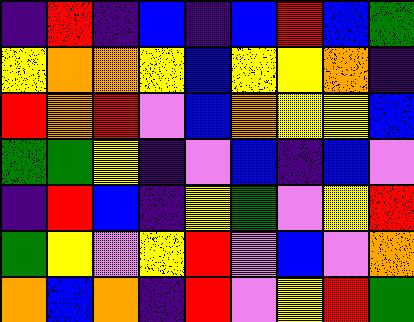[["indigo", "red", "indigo", "blue", "indigo", "blue", "red", "blue", "green"], ["yellow", "orange", "orange", "yellow", "blue", "yellow", "yellow", "orange", "indigo"], ["red", "orange", "red", "violet", "blue", "orange", "yellow", "yellow", "blue"], ["green", "green", "yellow", "indigo", "violet", "blue", "indigo", "blue", "violet"], ["indigo", "red", "blue", "indigo", "yellow", "green", "violet", "yellow", "red"], ["green", "yellow", "violet", "yellow", "red", "violet", "blue", "violet", "orange"], ["orange", "blue", "orange", "indigo", "red", "violet", "yellow", "red", "green"]]